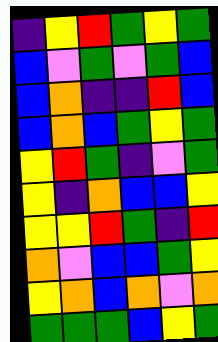[["indigo", "yellow", "red", "green", "yellow", "green"], ["blue", "violet", "green", "violet", "green", "blue"], ["blue", "orange", "indigo", "indigo", "red", "blue"], ["blue", "orange", "blue", "green", "yellow", "green"], ["yellow", "red", "green", "indigo", "violet", "green"], ["yellow", "indigo", "orange", "blue", "blue", "yellow"], ["yellow", "yellow", "red", "green", "indigo", "red"], ["orange", "violet", "blue", "blue", "green", "yellow"], ["yellow", "orange", "blue", "orange", "violet", "orange"], ["green", "green", "green", "blue", "yellow", "green"]]